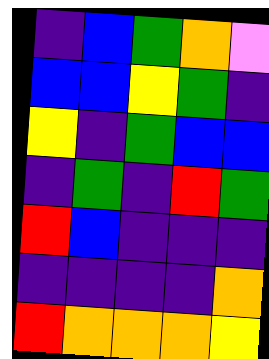[["indigo", "blue", "green", "orange", "violet"], ["blue", "blue", "yellow", "green", "indigo"], ["yellow", "indigo", "green", "blue", "blue"], ["indigo", "green", "indigo", "red", "green"], ["red", "blue", "indigo", "indigo", "indigo"], ["indigo", "indigo", "indigo", "indigo", "orange"], ["red", "orange", "orange", "orange", "yellow"]]